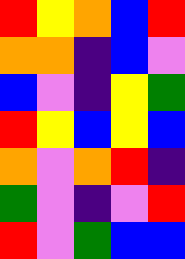[["red", "yellow", "orange", "blue", "red"], ["orange", "orange", "indigo", "blue", "violet"], ["blue", "violet", "indigo", "yellow", "green"], ["red", "yellow", "blue", "yellow", "blue"], ["orange", "violet", "orange", "red", "indigo"], ["green", "violet", "indigo", "violet", "red"], ["red", "violet", "green", "blue", "blue"]]